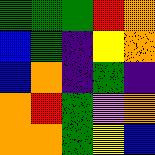[["green", "green", "green", "red", "orange"], ["blue", "green", "indigo", "yellow", "orange"], ["blue", "orange", "indigo", "green", "indigo"], ["orange", "red", "green", "violet", "orange"], ["orange", "orange", "green", "yellow", "blue"]]